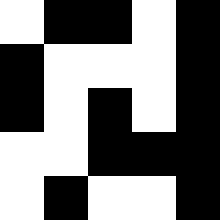[["white", "black", "black", "white", "black"], ["black", "white", "white", "white", "black"], ["black", "white", "black", "white", "black"], ["white", "white", "black", "black", "black"], ["white", "black", "white", "white", "black"]]